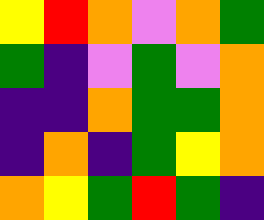[["yellow", "red", "orange", "violet", "orange", "green"], ["green", "indigo", "violet", "green", "violet", "orange"], ["indigo", "indigo", "orange", "green", "green", "orange"], ["indigo", "orange", "indigo", "green", "yellow", "orange"], ["orange", "yellow", "green", "red", "green", "indigo"]]